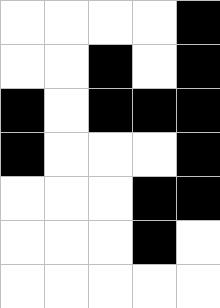[["white", "white", "white", "white", "black"], ["white", "white", "black", "white", "black"], ["black", "white", "black", "black", "black"], ["black", "white", "white", "white", "black"], ["white", "white", "white", "black", "black"], ["white", "white", "white", "black", "white"], ["white", "white", "white", "white", "white"]]